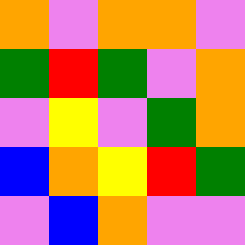[["orange", "violet", "orange", "orange", "violet"], ["green", "red", "green", "violet", "orange"], ["violet", "yellow", "violet", "green", "orange"], ["blue", "orange", "yellow", "red", "green"], ["violet", "blue", "orange", "violet", "violet"]]